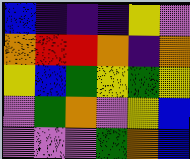[["blue", "indigo", "indigo", "indigo", "yellow", "violet"], ["orange", "red", "red", "orange", "indigo", "orange"], ["yellow", "blue", "green", "yellow", "green", "yellow"], ["violet", "green", "orange", "violet", "yellow", "blue"], ["violet", "violet", "violet", "green", "orange", "blue"]]